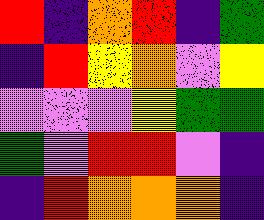[["red", "indigo", "orange", "red", "indigo", "green"], ["indigo", "red", "yellow", "orange", "violet", "yellow"], ["violet", "violet", "violet", "yellow", "green", "green"], ["green", "violet", "red", "red", "violet", "indigo"], ["indigo", "red", "orange", "orange", "orange", "indigo"]]